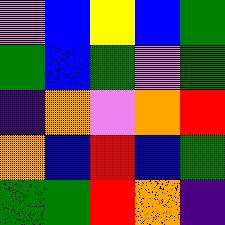[["violet", "blue", "yellow", "blue", "green"], ["green", "blue", "green", "violet", "green"], ["indigo", "orange", "violet", "orange", "red"], ["orange", "blue", "red", "blue", "green"], ["green", "green", "red", "orange", "indigo"]]